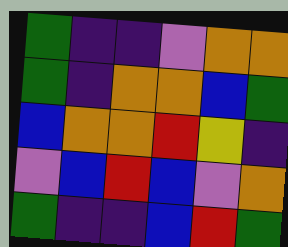[["green", "indigo", "indigo", "violet", "orange", "orange"], ["green", "indigo", "orange", "orange", "blue", "green"], ["blue", "orange", "orange", "red", "yellow", "indigo"], ["violet", "blue", "red", "blue", "violet", "orange"], ["green", "indigo", "indigo", "blue", "red", "green"]]